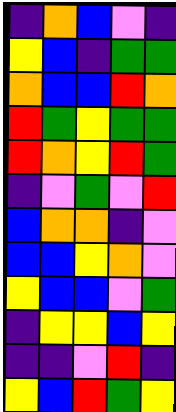[["indigo", "orange", "blue", "violet", "indigo"], ["yellow", "blue", "indigo", "green", "green"], ["orange", "blue", "blue", "red", "orange"], ["red", "green", "yellow", "green", "green"], ["red", "orange", "yellow", "red", "green"], ["indigo", "violet", "green", "violet", "red"], ["blue", "orange", "orange", "indigo", "violet"], ["blue", "blue", "yellow", "orange", "violet"], ["yellow", "blue", "blue", "violet", "green"], ["indigo", "yellow", "yellow", "blue", "yellow"], ["indigo", "indigo", "violet", "red", "indigo"], ["yellow", "blue", "red", "green", "yellow"]]